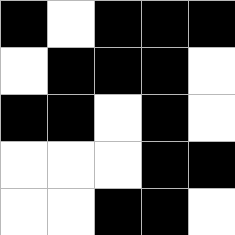[["black", "white", "black", "black", "black"], ["white", "black", "black", "black", "white"], ["black", "black", "white", "black", "white"], ["white", "white", "white", "black", "black"], ["white", "white", "black", "black", "white"]]